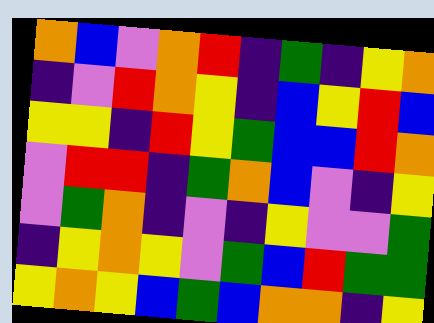[["orange", "blue", "violet", "orange", "red", "indigo", "green", "indigo", "yellow", "orange"], ["indigo", "violet", "red", "orange", "yellow", "indigo", "blue", "yellow", "red", "blue"], ["yellow", "yellow", "indigo", "red", "yellow", "green", "blue", "blue", "red", "orange"], ["violet", "red", "red", "indigo", "green", "orange", "blue", "violet", "indigo", "yellow"], ["violet", "green", "orange", "indigo", "violet", "indigo", "yellow", "violet", "violet", "green"], ["indigo", "yellow", "orange", "yellow", "violet", "green", "blue", "red", "green", "green"], ["yellow", "orange", "yellow", "blue", "green", "blue", "orange", "orange", "indigo", "yellow"]]